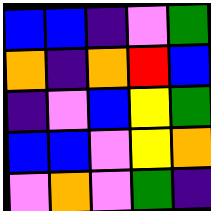[["blue", "blue", "indigo", "violet", "green"], ["orange", "indigo", "orange", "red", "blue"], ["indigo", "violet", "blue", "yellow", "green"], ["blue", "blue", "violet", "yellow", "orange"], ["violet", "orange", "violet", "green", "indigo"]]